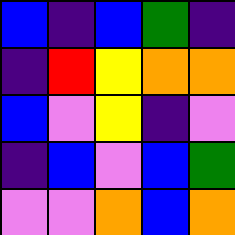[["blue", "indigo", "blue", "green", "indigo"], ["indigo", "red", "yellow", "orange", "orange"], ["blue", "violet", "yellow", "indigo", "violet"], ["indigo", "blue", "violet", "blue", "green"], ["violet", "violet", "orange", "blue", "orange"]]